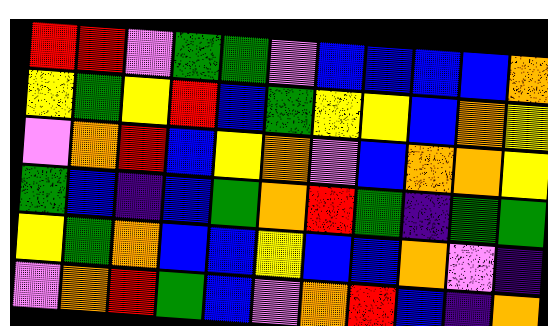[["red", "red", "violet", "green", "green", "violet", "blue", "blue", "blue", "blue", "orange"], ["yellow", "green", "yellow", "red", "blue", "green", "yellow", "yellow", "blue", "orange", "yellow"], ["violet", "orange", "red", "blue", "yellow", "orange", "violet", "blue", "orange", "orange", "yellow"], ["green", "blue", "indigo", "blue", "green", "orange", "red", "green", "indigo", "green", "green"], ["yellow", "green", "orange", "blue", "blue", "yellow", "blue", "blue", "orange", "violet", "indigo"], ["violet", "orange", "red", "green", "blue", "violet", "orange", "red", "blue", "indigo", "orange"]]